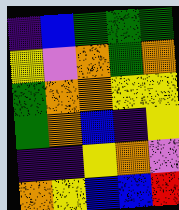[["indigo", "blue", "green", "green", "green"], ["yellow", "violet", "orange", "green", "orange"], ["green", "orange", "orange", "yellow", "yellow"], ["green", "orange", "blue", "indigo", "yellow"], ["indigo", "indigo", "yellow", "orange", "violet"], ["orange", "yellow", "blue", "blue", "red"]]